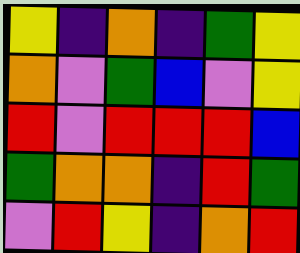[["yellow", "indigo", "orange", "indigo", "green", "yellow"], ["orange", "violet", "green", "blue", "violet", "yellow"], ["red", "violet", "red", "red", "red", "blue"], ["green", "orange", "orange", "indigo", "red", "green"], ["violet", "red", "yellow", "indigo", "orange", "red"]]